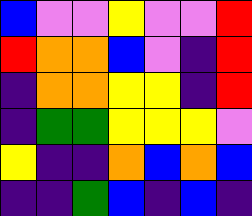[["blue", "violet", "violet", "yellow", "violet", "violet", "red"], ["red", "orange", "orange", "blue", "violet", "indigo", "red"], ["indigo", "orange", "orange", "yellow", "yellow", "indigo", "red"], ["indigo", "green", "green", "yellow", "yellow", "yellow", "violet"], ["yellow", "indigo", "indigo", "orange", "blue", "orange", "blue"], ["indigo", "indigo", "green", "blue", "indigo", "blue", "indigo"]]